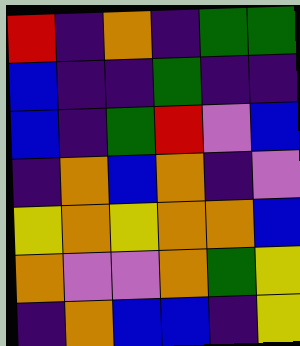[["red", "indigo", "orange", "indigo", "green", "green"], ["blue", "indigo", "indigo", "green", "indigo", "indigo"], ["blue", "indigo", "green", "red", "violet", "blue"], ["indigo", "orange", "blue", "orange", "indigo", "violet"], ["yellow", "orange", "yellow", "orange", "orange", "blue"], ["orange", "violet", "violet", "orange", "green", "yellow"], ["indigo", "orange", "blue", "blue", "indigo", "yellow"]]